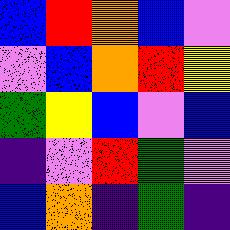[["blue", "red", "orange", "blue", "violet"], ["violet", "blue", "orange", "red", "yellow"], ["green", "yellow", "blue", "violet", "blue"], ["indigo", "violet", "red", "green", "violet"], ["blue", "orange", "indigo", "green", "indigo"]]